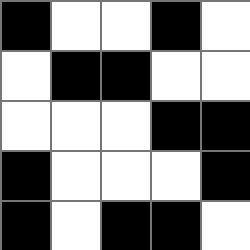[["black", "white", "white", "black", "white"], ["white", "black", "black", "white", "white"], ["white", "white", "white", "black", "black"], ["black", "white", "white", "white", "black"], ["black", "white", "black", "black", "white"]]